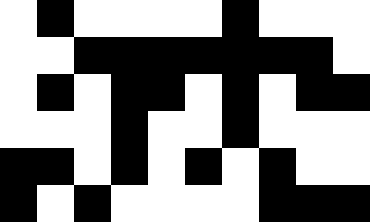[["white", "black", "white", "white", "white", "white", "black", "white", "white", "white"], ["white", "white", "black", "black", "black", "black", "black", "black", "black", "white"], ["white", "black", "white", "black", "black", "white", "black", "white", "black", "black"], ["white", "white", "white", "black", "white", "white", "black", "white", "white", "white"], ["black", "black", "white", "black", "white", "black", "white", "black", "white", "white"], ["black", "white", "black", "white", "white", "white", "white", "black", "black", "black"]]